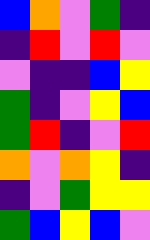[["blue", "orange", "violet", "green", "indigo"], ["indigo", "red", "violet", "red", "violet"], ["violet", "indigo", "indigo", "blue", "yellow"], ["green", "indigo", "violet", "yellow", "blue"], ["green", "red", "indigo", "violet", "red"], ["orange", "violet", "orange", "yellow", "indigo"], ["indigo", "violet", "green", "yellow", "yellow"], ["green", "blue", "yellow", "blue", "violet"]]